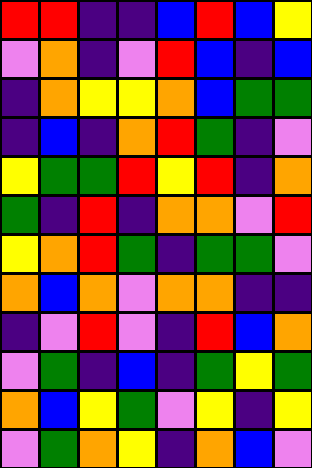[["red", "red", "indigo", "indigo", "blue", "red", "blue", "yellow"], ["violet", "orange", "indigo", "violet", "red", "blue", "indigo", "blue"], ["indigo", "orange", "yellow", "yellow", "orange", "blue", "green", "green"], ["indigo", "blue", "indigo", "orange", "red", "green", "indigo", "violet"], ["yellow", "green", "green", "red", "yellow", "red", "indigo", "orange"], ["green", "indigo", "red", "indigo", "orange", "orange", "violet", "red"], ["yellow", "orange", "red", "green", "indigo", "green", "green", "violet"], ["orange", "blue", "orange", "violet", "orange", "orange", "indigo", "indigo"], ["indigo", "violet", "red", "violet", "indigo", "red", "blue", "orange"], ["violet", "green", "indigo", "blue", "indigo", "green", "yellow", "green"], ["orange", "blue", "yellow", "green", "violet", "yellow", "indigo", "yellow"], ["violet", "green", "orange", "yellow", "indigo", "orange", "blue", "violet"]]